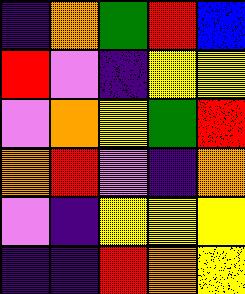[["indigo", "orange", "green", "red", "blue"], ["red", "violet", "indigo", "yellow", "yellow"], ["violet", "orange", "yellow", "green", "red"], ["orange", "red", "violet", "indigo", "orange"], ["violet", "indigo", "yellow", "yellow", "yellow"], ["indigo", "indigo", "red", "orange", "yellow"]]